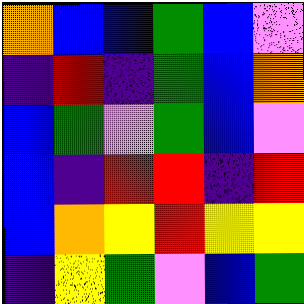[["orange", "blue", "blue", "green", "blue", "violet"], ["indigo", "red", "indigo", "green", "blue", "orange"], ["blue", "green", "violet", "green", "blue", "violet"], ["blue", "indigo", "red", "red", "indigo", "red"], ["blue", "orange", "yellow", "red", "yellow", "yellow"], ["indigo", "yellow", "green", "violet", "blue", "green"]]